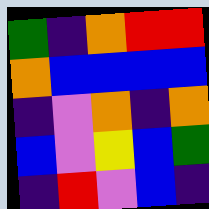[["green", "indigo", "orange", "red", "red"], ["orange", "blue", "blue", "blue", "blue"], ["indigo", "violet", "orange", "indigo", "orange"], ["blue", "violet", "yellow", "blue", "green"], ["indigo", "red", "violet", "blue", "indigo"]]